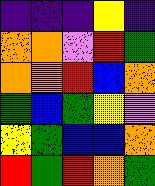[["indigo", "indigo", "indigo", "yellow", "indigo"], ["orange", "orange", "violet", "red", "green"], ["orange", "orange", "red", "blue", "orange"], ["green", "blue", "green", "yellow", "violet"], ["yellow", "green", "blue", "blue", "orange"], ["red", "green", "red", "orange", "green"]]